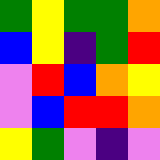[["green", "yellow", "green", "green", "orange"], ["blue", "yellow", "indigo", "green", "red"], ["violet", "red", "blue", "orange", "yellow"], ["violet", "blue", "red", "red", "orange"], ["yellow", "green", "violet", "indigo", "violet"]]